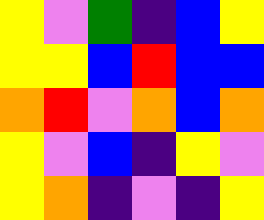[["yellow", "violet", "green", "indigo", "blue", "yellow"], ["yellow", "yellow", "blue", "red", "blue", "blue"], ["orange", "red", "violet", "orange", "blue", "orange"], ["yellow", "violet", "blue", "indigo", "yellow", "violet"], ["yellow", "orange", "indigo", "violet", "indigo", "yellow"]]